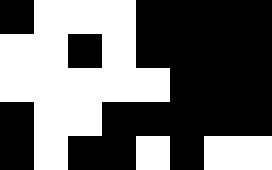[["black", "white", "white", "white", "black", "black", "black", "black"], ["white", "white", "black", "white", "black", "black", "black", "black"], ["white", "white", "white", "white", "white", "black", "black", "black"], ["black", "white", "white", "black", "black", "black", "black", "black"], ["black", "white", "black", "black", "white", "black", "white", "white"]]